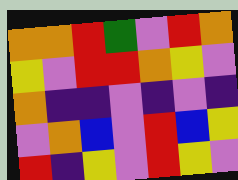[["orange", "orange", "red", "green", "violet", "red", "orange"], ["yellow", "violet", "red", "red", "orange", "yellow", "violet"], ["orange", "indigo", "indigo", "violet", "indigo", "violet", "indigo"], ["violet", "orange", "blue", "violet", "red", "blue", "yellow"], ["red", "indigo", "yellow", "violet", "red", "yellow", "violet"]]